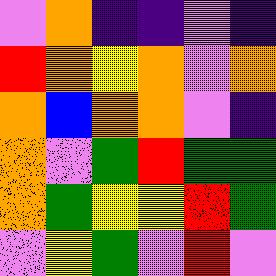[["violet", "orange", "indigo", "indigo", "violet", "indigo"], ["red", "orange", "yellow", "orange", "violet", "orange"], ["orange", "blue", "orange", "orange", "violet", "indigo"], ["orange", "violet", "green", "red", "green", "green"], ["orange", "green", "yellow", "yellow", "red", "green"], ["violet", "yellow", "green", "violet", "red", "violet"]]